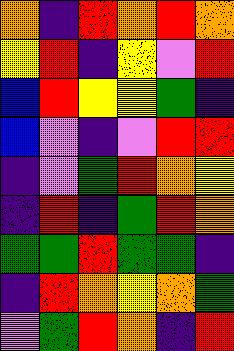[["orange", "indigo", "red", "orange", "red", "orange"], ["yellow", "red", "indigo", "yellow", "violet", "red"], ["blue", "red", "yellow", "yellow", "green", "indigo"], ["blue", "violet", "indigo", "violet", "red", "red"], ["indigo", "violet", "green", "red", "orange", "yellow"], ["indigo", "red", "indigo", "green", "red", "orange"], ["green", "green", "red", "green", "green", "indigo"], ["indigo", "red", "orange", "yellow", "orange", "green"], ["violet", "green", "red", "orange", "indigo", "red"]]